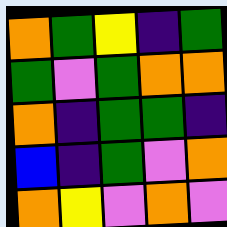[["orange", "green", "yellow", "indigo", "green"], ["green", "violet", "green", "orange", "orange"], ["orange", "indigo", "green", "green", "indigo"], ["blue", "indigo", "green", "violet", "orange"], ["orange", "yellow", "violet", "orange", "violet"]]